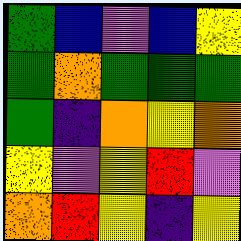[["green", "blue", "violet", "blue", "yellow"], ["green", "orange", "green", "green", "green"], ["green", "indigo", "orange", "yellow", "orange"], ["yellow", "violet", "yellow", "red", "violet"], ["orange", "red", "yellow", "indigo", "yellow"]]